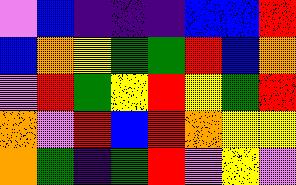[["violet", "blue", "indigo", "indigo", "indigo", "blue", "blue", "red"], ["blue", "orange", "yellow", "green", "green", "red", "blue", "orange"], ["violet", "red", "green", "yellow", "red", "yellow", "green", "red"], ["orange", "violet", "red", "blue", "red", "orange", "yellow", "yellow"], ["orange", "green", "indigo", "green", "red", "violet", "yellow", "violet"]]